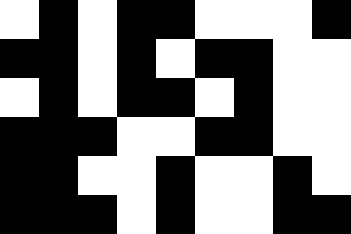[["white", "black", "white", "black", "black", "white", "white", "white", "black"], ["black", "black", "white", "black", "white", "black", "black", "white", "white"], ["white", "black", "white", "black", "black", "white", "black", "white", "white"], ["black", "black", "black", "white", "white", "black", "black", "white", "white"], ["black", "black", "white", "white", "black", "white", "white", "black", "white"], ["black", "black", "black", "white", "black", "white", "white", "black", "black"]]